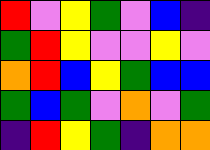[["red", "violet", "yellow", "green", "violet", "blue", "indigo"], ["green", "red", "yellow", "violet", "violet", "yellow", "violet"], ["orange", "red", "blue", "yellow", "green", "blue", "blue"], ["green", "blue", "green", "violet", "orange", "violet", "green"], ["indigo", "red", "yellow", "green", "indigo", "orange", "orange"]]